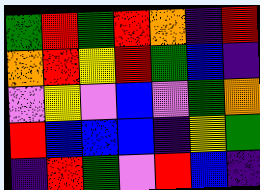[["green", "red", "green", "red", "orange", "indigo", "red"], ["orange", "red", "yellow", "red", "green", "blue", "indigo"], ["violet", "yellow", "violet", "blue", "violet", "green", "orange"], ["red", "blue", "blue", "blue", "indigo", "yellow", "green"], ["indigo", "red", "green", "violet", "red", "blue", "indigo"]]